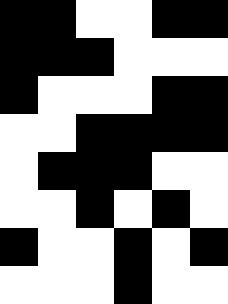[["black", "black", "white", "white", "black", "black"], ["black", "black", "black", "white", "white", "white"], ["black", "white", "white", "white", "black", "black"], ["white", "white", "black", "black", "black", "black"], ["white", "black", "black", "black", "white", "white"], ["white", "white", "black", "white", "black", "white"], ["black", "white", "white", "black", "white", "black"], ["white", "white", "white", "black", "white", "white"]]